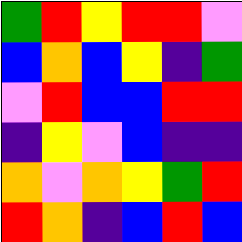[["green", "red", "yellow", "red", "red", "violet"], ["blue", "orange", "blue", "yellow", "indigo", "green"], ["violet", "red", "blue", "blue", "red", "red"], ["indigo", "yellow", "violet", "blue", "indigo", "indigo"], ["orange", "violet", "orange", "yellow", "green", "red"], ["red", "orange", "indigo", "blue", "red", "blue"]]